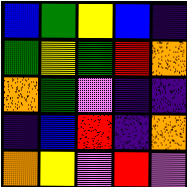[["blue", "green", "yellow", "blue", "indigo"], ["green", "yellow", "green", "red", "orange"], ["orange", "green", "violet", "indigo", "indigo"], ["indigo", "blue", "red", "indigo", "orange"], ["orange", "yellow", "violet", "red", "violet"]]